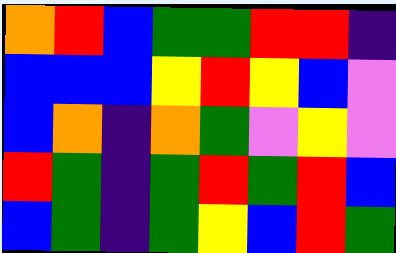[["orange", "red", "blue", "green", "green", "red", "red", "indigo"], ["blue", "blue", "blue", "yellow", "red", "yellow", "blue", "violet"], ["blue", "orange", "indigo", "orange", "green", "violet", "yellow", "violet"], ["red", "green", "indigo", "green", "red", "green", "red", "blue"], ["blue", "green", "indigo", "green", "yellow", "blue", "red", "green"]]